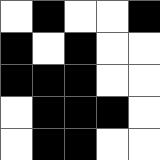[["white", "black", "white", "white", "black"], ["black", "white", "black", "white", "white"], ["black", "black", "black", "white", "white"], ["white", "black", "black", "black", "white"], ["white", "black", "black", "white", "white"]]